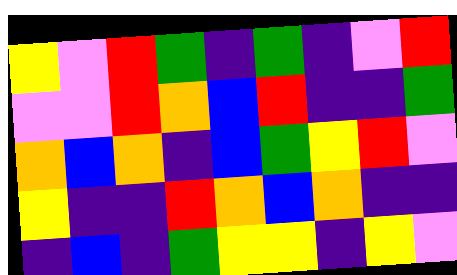[["yellow", "violet", "red", "green", "indigo", "green", "indigo", "violet", "red"], ["violet", "violet", "red", "orange", "blue", "red", "indigo", "indigo", "green"], ["orange", "blue", "orange", "indigo", "blue", "green", "yellow", "red", "violet"], ["yellow", "indigo", "indigo", "red", "orange", "blue", "orange", "indigo", "indigo"], ["indigo", "blue", "indigo", "green", "yellow", "yellow", "indigo", "yellow", "violet"]]